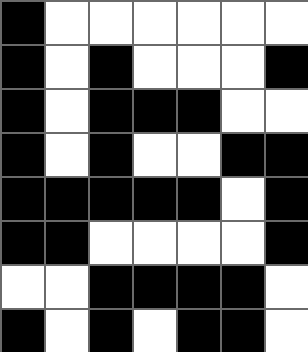[["black", "white", "white", "white", "white", "white", "white"], ["black", "white", "black", "white", "white", "white", "black"], ["black", "white", "black", "black", "black", "white", "white"], ["black", "white", "black", "white", "white", "black", "black"], ["black", "black", "black", "black", "black", "white", "black"], ["black", "black", "white", "white", "white", "white", "black"], ["white", "white", "black", "black", "black", "black", "white"], ["black", "white", "black", "white", "black", "black", "white"]]